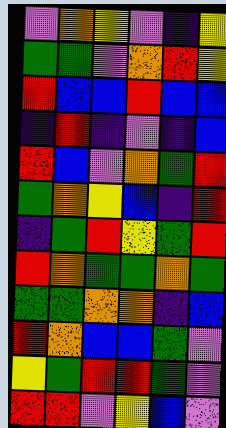[["violet", "orange", "yellow", "violet", "indigo", "yellow"], ["green", "green", "violet", "orange", "red", "yellow"], ["red", "blue", "blue", "red", "blue", "blue"], ["indigo", "red", "indigo", "violet", "indigo", "blue"], ["red", "blue", "violet", "orange", "green", "red"], ["green", "orange", "yellow", "blue", "indigo", "red"], ["indigo", "green", "red", "yellow", "green", "red"], ["red", "orange", "green", "green", "orange", "green"], ["green", "green", "orange", "orange", "indigo", "blue"], ["red", "orange", "blue", "blue", "green", "violet"], ["yellow", "green", "red", "red", "green", "violet"], ["red", "red", "violet", "yellow", "blue", "violet"]]